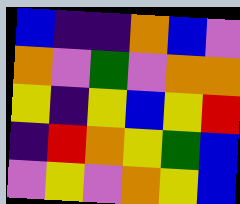[["blue", "indigo", "indigo", "orange", "blue", "violet"], ["orange", "violet", "green", "violet", "orange", "orange"], ["yellow", "indigo", "yellow", "blue", "yellow", "red"], ["indigo", "red", "orange", "yellow", "green", "blue"], ["violet", "yellow", "violet", "orange", "yellow", "blue"]]